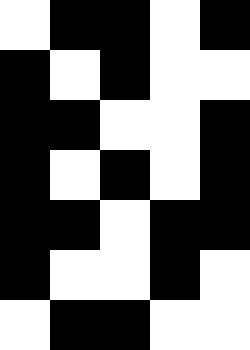[["white", "black", "black", "white", "black"], ["black", "white", "black", "white", "white"], ["black", "black", "white", "white", "black"], ["black", "white", "black", "white", "black"], ["black", "black", "white", "black", "black"], ["black", "white", "white", "black", "white"], ["white", "black", "black", "white", "white"]]